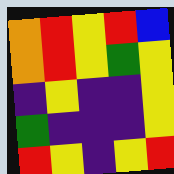[["orange", "red", "yellow", "red", "blue"], ["orange", "red", "yellow", "green", "yellow"], ["indigo", "yellow", "indigo", "indigo", "yellow"], ["green", "indigo", "indigo", "indigo", "yellow"], ["red", "yellow", "indigo", "yellow", "red"]]